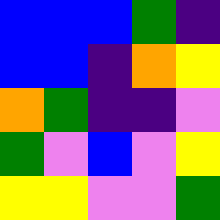[["blue", "blue", "blue", "green", "indigo"], ["blue", "blue", "indigo", "orange", "yellow"], ["orange", "green", "indigo", "indigo", "violet"], ["green", "violet", "blue", "violet", "yellow"], ["yellow", "yellow", "violet", "violet", "green"]]